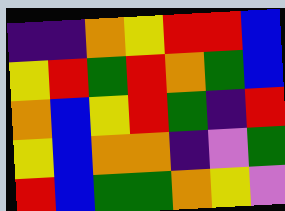[["indigo", "indigo", "orange", "yellow", "red", "red", "blue"], ["yellow", "red", "green", "red", "orange", "green", "blue"], ["orange", "blue", "yellow", "red", "green", "indigo", "red"], ["yellow", "blue", "orange", "orange", "indigo", "violet", "green"], ["red", "blue", "green", "green", "orange", "yellow", "violet"]]